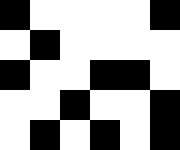[["black", "white", "white", "white", "white", "black"], ["white", "black", "white", "white", "white", "white"], ["black", "white", "white", "black", "black", "white"], ["white", "white", "black", "white", "white", "black"], ["white", "black", "white", "black", "white", "black"]]